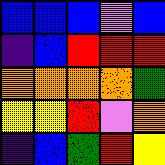[["blue", "blue", "blue", "violet", "blue"], ["indigo", "blue", "red", "red", "red"], ["orange", "orange", "orange", "orange", "green"], ["yellow", "yellow", "red", "violet", "orange"], ["indigo", "blue", "green", "red", "yellow"]]